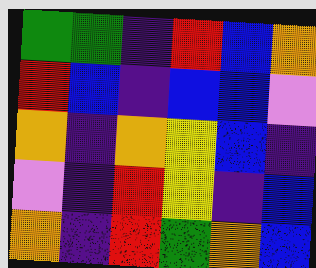[["green", "green", "indigo", "red", "blue", "orange"], ["red", "blue", "indigo", "blue", "blue", "violet"], ["orange", "indigo", "orange", "yellow", "blue", "indigo"], ["violet", "indigo", "red", "yellow", "indigo", "blue"], ["orange", "indigo", "red", "green", "orange", "blue"]]